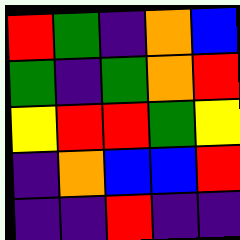[["red", "green", "indigo", "orange", "blue"], ["green", "indigo", "green", "orange", "red"], ["yellow", "red", "red", "green", "yellow"], ["indigo", "orange", "blue", "blue", "red"], ["indigo", "indigo", "red", "indigo", "indigo"]]